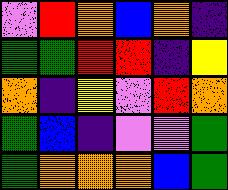[["violet", "red", "orange", "blue", "orange", "indigo"], ["green", "green", "red", "red", "indigo", "yellow"], ["orange", "indigo", "yellow", "violet", "red", "orange"], ["green", "blue", "indigo", "violet", "violet", "green"], ["green", "orange", "orange", "orange", "blue", "green"]]